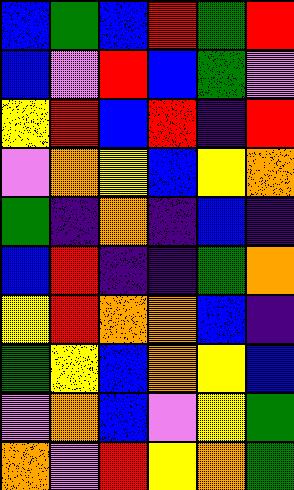[["blue", "green", "blue", "red", "green", "red"], ["blue", "violet", "red", "blue", "green", "violet"], ["yellow", "red", "blue", "red", "indigo", "red"], ["violet", "orange", "yellow", "blue", "yellow", "orange"], ["green", "indigo", "orange", "indigo", "blue", "indigo"], ["blue", "red", "indigo", "indigo", "green", "orange"], ["yellow", "red", "orange", "orange", "blue", "indigo"], ["green", "yellow", "blue", "orange", "yellow", "blue"], ["violet", "orange", "blue", "violet", "yellow", "green"], ["orange", "violet", "red", "yellow", "orange", "green"]]